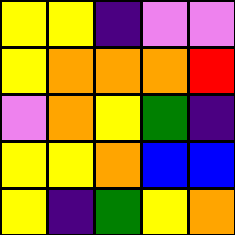[["yellow", "yellow", "indigo", "violet", "violet"], ["yellow", "orange", "orange", "orange", "red"], ["violet", "orange", "yellow", "green", "indigo"], ["yellow", "yellow", "orange", "blue", "blue"], ["yellow", "indigo", "green", "yellow", "orange"]]